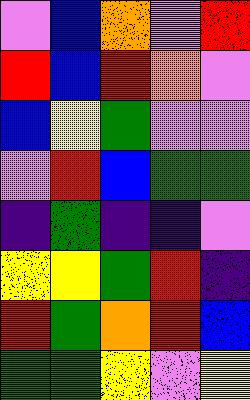[["violet", "blue", "orange", "violet", "red"], ["red", "blue", "red", "orange", "violet"], ["blue", "yellow", "green", "violet", "violet"], ["violet", "red", "blue", "green", "green"], ["indigo", "green", "indigo", "indigo", "violet"], ["yellow", "yellow", "green", "red", "indigo"], ["red", "green", "orange", "red", "blue"], ["green", "green", "yellow", "violet", "yellow"]]